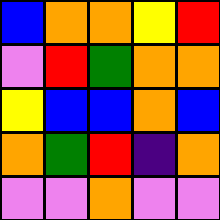[["blue", "orange", "orange", "yellow", "red"], ["violet", "red", "green", "orange", "orange"], ["yellow", "blue", "blue", "orange", "blue"], ["orange", "green", "red", "indigo", "orange"], ["violet", "violet", "orange", "violet", "violet"]]